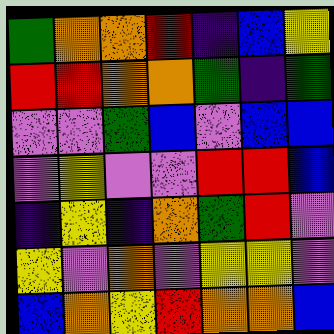[["green", "orange", "orange", "red", "indigo", "blue", "yellow"], ["red", "red", "orange", "orange", "green", "indigo", "green"], ["violet", "violet", "green", "blue", "violet", "blue", "blue"], ["violet", "yellow", "violet", "violet", "red", "red", "blue"], ["indigo", "yellow", "indigo", "orange", "green", "red", "violet"], ["yellow", "violet", "orange", "violet", "yellow", "yellow", "violet"], ["blue", "orange", "yellow", "red", "orange", "orange", "blue"]]